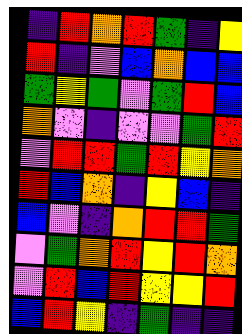[["indigo", "red", "orange", "red", "green", "indigo", "yellow"], ["red", "indigo", "violet", "blue", "orange", "blue", "blue"], ["green", "yellow", "green", "violet", "green", "red", "blue"], ["orange", "violet", "indigo", "violet", "violet", "green", "red"], ["violet", "red", "red", "green", "red", "yellow", "orange"], ["red", "blue", "orange", "indigo", "yellow", "blue", "indigo"], ["blue", "violet", "indigo", "orange", "red", "red", "green"], ["violet", "green", "orange", "red", "yellow", "red", "orange"], ["violet", "red", "blue", "red", "yellow", "yellow", "red"], ["blue", "red", "yellow", "indigo", "green", "indigo", "indigo"]]